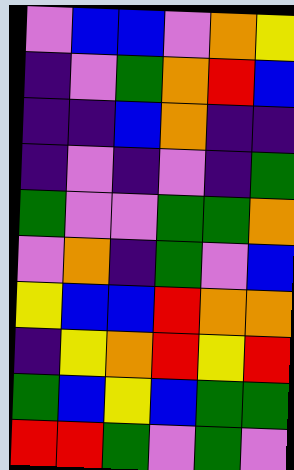[["violet", "blue", "blue", "violet", "orange", "yellow"], ["indigo", "violet", "green", "orange", "red", "blue"], ["indigo", "indigo", "blue", "orange", "indigo", "indigo"], ["indigo", "violet", "indigo", "violet", "indigo", "green"], ["green", "violet", "violet", "green", "green", "orange"], ["violet", "orange", "indigo", "green", "violet", "blue"], ["yellow", "blue", "blue", "red", "orange", "orange"], ["indigo", "yellow", "orange", "red", "yellow", "red"], ["green", "blue", "yellow", "blue", "green", "green"], ["red", "red", "green", "violet", "green", "violet"]]